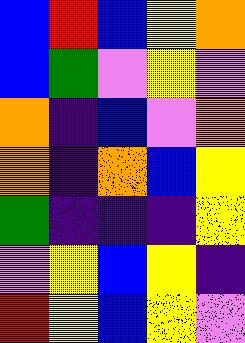[["blue", "red", "blue", "yellow", "orange"], ["blue", "green", "violet", "yellow", "violet"], ["orange", "indigo", "blue", "violet", "orange"], ["orange", "indigo", "orange", "blue", "yellow"], ["green", "indigo", "indigo", "indigo", "yellow"], ["violet", "yellow", "blue", "yellow", "indigo"], ["red", "yellow", "blue", "yellow", "violet"]]